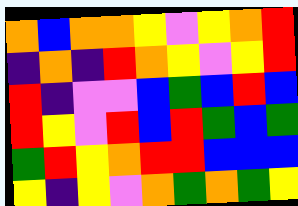[["orange", "blue", "orange", "orange", "yellow", "violet", "yellow", "orange", "red"], ["indigo", "orange", "indigo", "red", "orange", "yellow", "violet", "yellow", "red"], ["red", "indigo", "violet", "violet", "blue", "green", "blue", "red", "blue"], ["red", "yellow", "violet", "red", "blue", "red", "green", "blue", "green"], ["green", "red", "yellow", "orange", "red", "red", "blue", "blue", "blue"], ["yellow", "indigo", "yellow", "violet", "orange", "green", "orange", "green", "yellow"]]